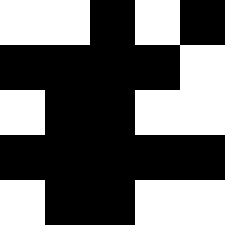[["white", "white", "black", "white", "black"], ["black", "black", "black", "black", "white"], ["white", "black", "black", "white", "white"], ["black", "black", "black", "black", "black"], ["white", "black", "black", "white", "white"]]